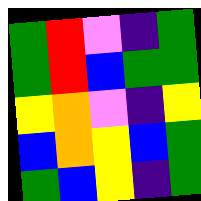[["green", "red", "violet", "indigo", "green"], ["green", "red", "blue", "green", "green"], ["yellow", "orange", "violet", "indigo", "yellow"], ["blue", "orange", "yellow", "blue", "green"], ["green", "blue", "yellow", "indigo", "green"]]